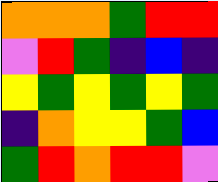[["orange", "orange", "orange", "green", "red", "red"], ["violet", "red", "green", "indigo", "blue", "indigo"], ["yellow", "green", "yellow", "green", "yellow", "green"], ["indigo", "orange", "yellow", "yellow", "green", "blue"], ["green", "red", "orange", "red", "red", "violet"]]